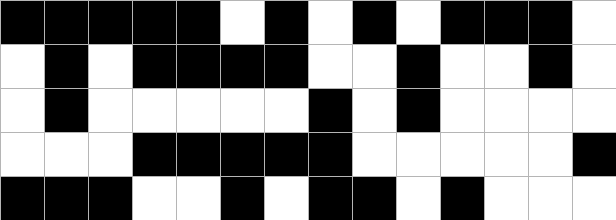[["black", "black", "black", "black", "black", "white", "black", "white", "black", "white", "black", "black", "black", "white"], ["white", "black", "white", "black", "black", "black", "black", "white", "white", "black", "white", "white", "black", "white"], ["white", "black", "white", "white", "white", "white", "white", "black", "white", "black", "white", "white", "white", "white"], ["white", "white", "white", "black", "black", "black", "black", "black", "white", "white", "white", "white", "white", "black"], ["black", "black", "black", "white", "white", "black", "white", "black", "black", "white", "black", "white", "white", "white"]]